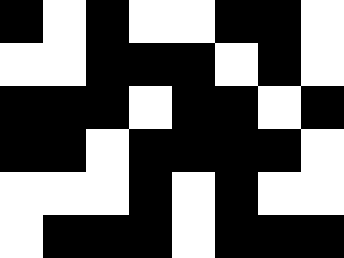[["black", "white", "black", "white", "white", "black", "black", "white"], ["white", "white", "black", "black", "black", "white", "black", "white"], ["black", "black", "black", "white", "black", "black", "white", "black"], ["black", "black", "white", "black", "black", "black", "black", "white"], ["white", "white", "white", "black", "white", "black", "white", "white"], ["white", "black", "black", "black", "white", "black", "black", "black"]]